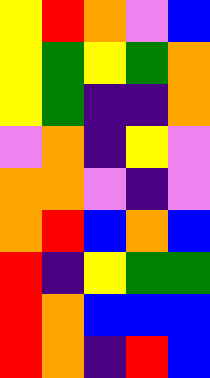[["yellow", "red", "orange", "violet", "blue"], ["yellow", "green", "yellow", "green", "orange"], ["yellow", "green", "indigo", "indigo", "orange"], ["violet", "orange", "indigo", "yellow", "violet"], ["orange", "orange", "violet", "indigo", "violet"], ["orange", "red", "blue", "orange", "blue"], ["red", "indigo", "yellow", "green", "green"], ["red", "orange", "blue", "blue", "blue"], ["red", "orange", "indigo", "red", "blue"]]